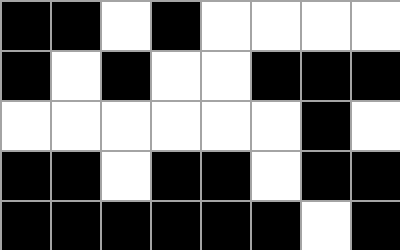[["black", "black", "white", "black", "white", "white", "white", "white"], ["black", "white", "black", "white", "white", "black", "black", "black"], ["white", "white", "white", "white", "white", "white", "black", "white"], ["black", "black", "white", "black", "black", "white", "black", "black"], ["black", "black", "black", "black", "black", "black", "white", "black"]]